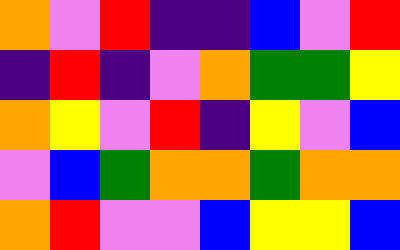[["orange", "violet", "red", "indigo", "indigo", "blue", "violet", "red"], ["indigo", "red", "indigo", "violet", "orange", "green", "green", "yellow"], ["orange", "yellow", "violet", "red", "indigo", "yellow", "violet", "blue"], ["violet", "blue", "green", "orange", "orange", "green", "orange", "orange"], ["orange", "red", "violet", "violet", "blue", "yellow", "yellow", "blue"]]